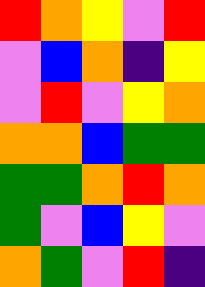[["red", "orange", "yellow", "violet", "red"], ["violet", "blue", "orange", "indigo", "yellow"], ["violet", "red", "violet", "yellow", "orange"], ["orange", "orange", "blue", "green", "green"], ["green", "green", "orange", "red", "orange"], ["green", "violet", "blue", "yellow", "violet"], ["orange", "green", "violet", "red", "indigo"]]